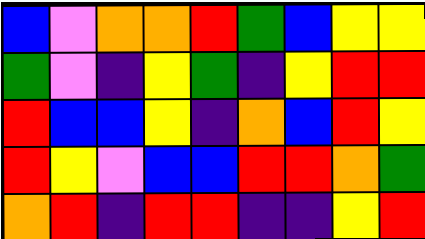[["blue", "violet", "orange", "orange", "red", "green", "blue", "yellow", "yellow"], ["green", "violet", "indigo", "yellow", "green", "indigo", "yellow", "red", "red"], ["red", "blue", "blue", "yellow", "indigo", "orange", "blue", "red", "yellow"], ["red", "yellow", "violet", "blue", "blue", "red", "red", "orange", "green"], ["orange", "red", "indigo", "red", "red", "indigo", "indigo", "yellow", "red"]]